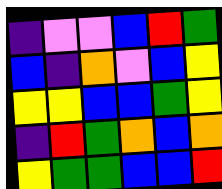[["indigo", "violet", "violet", "blue", "red", "green"], ["blue", "indigo", "orange", "violet", "blue", "yellow"], ["yellow", "yellow", "blue", "blue", "green", "yellow"], ["indigo", "red", "green", "orange", "blue", "orange"], ["yellow", "green", "green", "blue", "blue", "red"]]